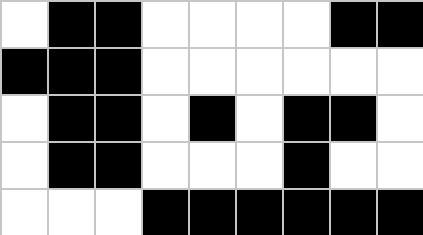[["white", "black", "black", "white", "white", "white", "white", "black", "black"], ["black", "black", "black", "white", "white", "white", "white", "white", "white"], ["white", "black", "black", "white", "black", "white", "black", "black", "white"], ["white", "black", "black", "white", "white", "white", "black", "white", "white"], ["white", "white", "white", "black", "black", "black", "black", "black", "black"]]